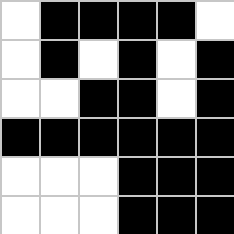[["white", "black", "black", "black", "black", "white"], ["white", "black", "white", "black", "white", "black"], ["white", "white", "black", "black", "white", "black"], ["black", "black", "black", "black", "black", "black"], ["white", "white", "white", "black", "black", "black"], ["white", "white", "white", "black", "black", "black"]]